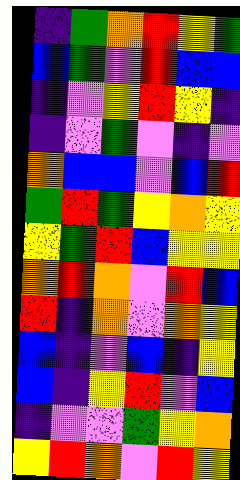[["indigo", "green", "orange", "red", "yellow", "green"], ["blue", "green", "violet", "red", "blue", "blue"], ["indigo", "violet", "yellow", "red", "yellow", "indigo"], ["indigo", "violet", "green", "violet", "indigo", "violet"], ["orange", "blue", "blue", "violet", "blue", "red"], ["green", "red", "green", "yellow", "orange", "yellow"], ["yellow", "green", "red", "blue", "yellow", "yellow"], ["orange", "red", "orange", "violet", "red", "blue"], ["red", "indigo", "orange", "violet", "orange", "yellow"], ["blue", "indigo", "violet", "blue", "indigo", "yellow"], ["blue", "indigo", "yellow", "red", "violet", "blue"], ["indigo", "violet", "violet", "green", "yellow", "orange"], ["yellow", "red", "orange", "violet", "red", "yellow"]]